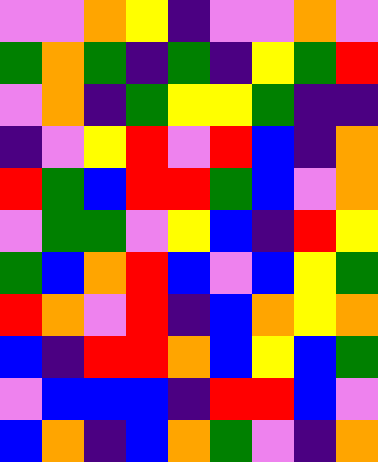[["violet", "violet", "orange", "yellow", "indigo", "violet", "violet", "orange", "violet"], ["green", "orange", "green", "indigo", "green", "indigo", "yellow", "green", "red"], ["violet", "orange", "indigo", "green", "yellow", "yellow", "green", "indigo", "indigo"], ["indigo", "violet", "yellow", "red", "violet", "red", "blue", "indigo", "orange"], ["red", "green", "blue", "red", "red", "green", "blue", "violet", "orange"], ["violet", "green", "green", "violet", "yellow", "blue", "indigo", "red", "yellow"], ["green", "blue", "orange", "red", "blue", "violet", "blue", "yellow", "green"], ["red", "orange", "violet", "red", "indigo", "blue", "orange", "yellow", "orange"], ["blue", "indigo", "red", "red", "orange", "blue", "yellow", "blue", "green"], ["violet", "blue", "blue", "blue", "indigo", "red", "red", "blue", "violet"], ["blue", "orange", "indigo", "blue", "orange", "green", "violet", "indigo", "orange"]]